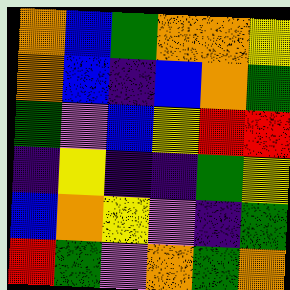[["orange", "blue", "green", "orange", "orange", "yellow"], ["orange", "blue", "indigo", "blue", "orange", "green"], ["green", "violet", "blue", "yellow", "red", "red"], ["indigo", "yellow", "indigo", "indigo", "green", "yellow"], ["blue", "orange", "yellow", "violet", "indigo", "green"], ["red", "green", "violet", "orange", "green", "orange"]]